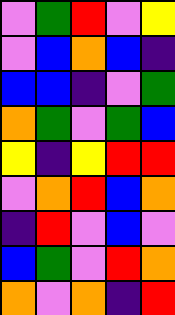[["violet", "green", "red", "violet", "yellow"], ["violet", "blue", "orange", "blue", "indigo"], ["blue", "blue", "indigo", "violet", "green"], ["orange", "green", "violet", "green", "blue"], ["yellow", "indigo", "yellow", "red", "red"], ["violet", "orange", "red", "blue", "orange"], ["indigo", "red", "violet", "blue", "violet"], ["blue", "green", "violet", "red", "orange"], ["orange", "violet", "orange", "indigo", "red"]]